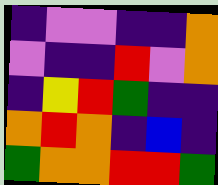[["indigo", "violet", "violet", "indigo", "indigo", "orange"], ["violet", "indigo", "indigo", "red", "violet", "orange"], ["indigo", "yellow", "red", "green", "indigo", "indigo"], ["orange", "red", "orange", "indigo", "blue", "indigo"], ["green", "orange", "orange", "red", "red", "green"]]